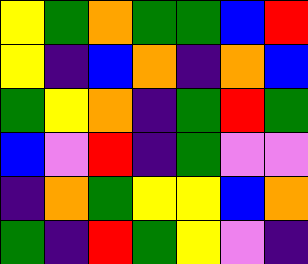[["yellow", "green", "orange", "green", "green", "blue", "red"], ["yellow", "indigo", "blue", "orange", "indigo", "orange", "blue"], ["green", "yellow", "orange", "indigo", "green", "red", "green"], ["blue", "violet", "red", "indigo", "green", "violet", "violet"], ["indigo", "orange", "green", "yellow", "yellow", "blue", "orange"], ["green", "indigo", "red", "green", "yellow", "violet", "indigo"]]